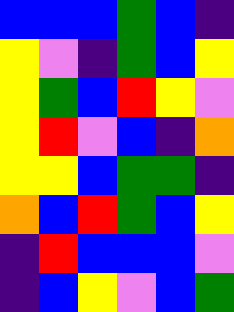[["blue", "blue", "blue", "green", "blue", "indigo"], ["yellow", "violet", "indigo", "green", "blue", "yellow"], ["yellow", "green", "blue", "red", "yellow", "violet"], ["yellow", "red", "violet", "blue", "indigo", "orange"], ["yellow", "yellow", "blue", "green", "green", "indigo"], ["orange", "blue", "red", "green", "blue", "yellow"], ["indigo", "red", "blue", "blue", "blue", "violet"], ["indigo", "blue", "yellow", "violet", "blue", "green"]]